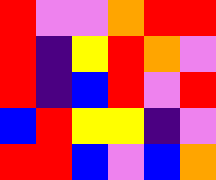[["red", "violet", "violet", "orange", "red", "red"], ["red", "indigo", "yellow", "red", "orange", "violet"], ["red", "indigo", "blue", "red", "violet", "red"], ["blue", "red", "yellow", "yellow", "indigo", "violet"], ["red", "red", "blue", "violet", "blue", "orange"]]